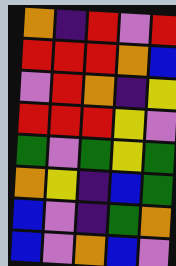[["orange", "indigo", "red", "violet", "red"], ["red", "red", "red", "orange", "blue"], ["violet", "red", "orange", "indigo", "yellow"], ["red", "red", "red", "yellow", "violet"], ["green", "violet", "green", "yellow", "green"], ["orange", "yellow", "indigo", "blue", "green"], ["blue", "violet", "indigo", "green", "orange"], ["blue", "violet", "orange", "blue", "violet"]]